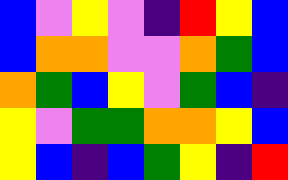[["blue", "violet", "yellow", "violet", "indigo", "red", "yellow", "blue"], ["blue", "orange", "orange", "violet", "violet", "orange", "green", "blue"], ["orange", "green", "blue", "yellow", "violet", "green", "blue", "indigo"], ["yellow", "violet", "green", "green", "orange", "orange", "yellow", "blue"], ["yellow", "blue", "indigo", "blue", "green", "yellow", "indigo", "red"]]